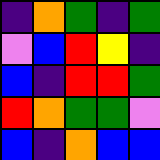[["indigo", "orange", "green", "indigo", "green"], ["violet", "blue", "red", "yellow", "indigo"], ["blue", "indigo", "red", "red", "green"], ["red", "orange", "green", "green", "violet"], ["blue", "indigo", "orange", "blue", "blue"]]